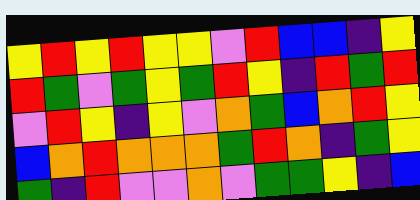[["yellow", "red", "yellow", "red", "yellow", "yellow", "violet", "red", "blue", "blue", "indigo", "yellow"], ["red", "green", "violet", "green", "yellow", "green", "red", "yellow", "indigo", "red", "green", "red"], ["violet", "red", "yellow", "indigo", "yellow", "violet", "orange", "green", "blue", "orange", "red", "yellow"], ["blue", "orange", "red", "orange", "orange", "orange", "green", "red", "orange", "indigo", "green", "yellow"], ["green", "indigo", "red", "violet", "violet", "orange", "violet", "green", "green", "yellow", "indigo", "blue"]]